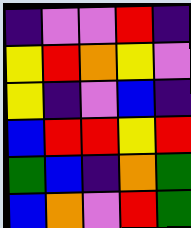[["indigo", "violet", "violet", "red", "indigo"], ["yellow", "red", "orange", "yellow", "violet"], ["yellow", "indigo", "violet", "blue", "indigo"], ["blue", "red", "red", "yellow", "red"], ["green", "blue", "indigo", "orange", "green"], ["blue", "orange", "violet", "red", "green"]]